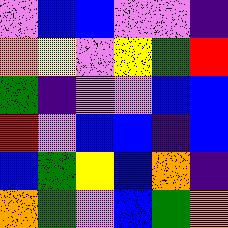[["violet", "blue", "blue", "violet", "violet", "indigo"], ["orange", "yellow", "violet", "yellow", "green", "red"], ["green", "indigo", "violet", "violet", "blue", "blue"], ["red", "violet", "blue", "blue", "indigo", "blue"], ["blue", "green", "yellow", "blue", "orange", "indigo"], ["orange", "green", "violet", "blue", "green", "orange"]]